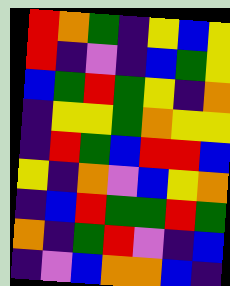[["red", "orange", "green", "indigo", "yellow", "blue", "yellow"], ["red", "indigo", "violet", "indigo", "blue", "green", "yellow"], ["blue", "green", "red", "green", "yellow", "indigo", "orange"], ["indigo", "yellow", "yellow", "green", "orange", "yellow", "yellow"], ["indigo", "red", "green", "blue", "red", "red", "blue"], ["yellow", "indigo", "orange", "violet", "blue", "yellow", "orange"], ["indigo", "blue", "red", "green", "green", "red", "green"], ["orange", "indigo", "green", "red", "violet", "indigo", "blue"], ["indigo", "violet", "blue", "orange", "orange", "blue", "indigo"]]